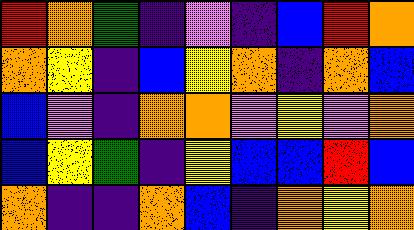[["red", "orange", "green", "indigo", "violet", "indigo", "blue", "red", "orange"], ["orange", "yellow", "indigo", "blue", "yellow", "orange", "indigo", "orange", "blue"], ["blue", "violet", "indigo", "orange", "orange", "violet", "yellow", "violet", "orange"], ["blue", "yellow", "green", "indigo", "yellow", "blue", "blue", "red", "blue"], ["orange", "indigo", "indigo", "orange", "blue", "indigo", "orange", "yellow", "orange"]]